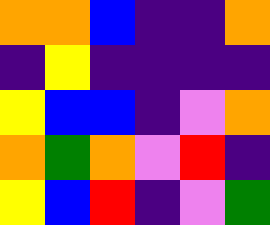[["orange", "orange", "blue", "indigo", "indigo", "orange"], ["indigo", "yellow", "indigo", "indigo", "indigo", "indigo"], ["yellow", "blue", "blue", "indigo", "violet", "orange"], ["orange", "green", "orange", "violet", "red", "indigo"], ["yellow", "blue", "red", "indigo", "violet", "green"]]